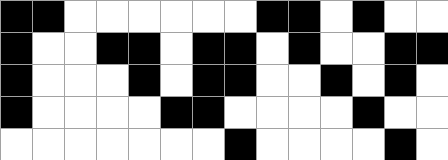[["black", "black", "white", "white", "white", "white", "white", "white", "black", "black", "white", "black", "white", "white"], ["black", "white", "white", "black", "black", "white", "black", "black", "white", "black", "white", "white", "black", "black"], ["black", "white", "white", "white", "black", "white", "black", "black", "white", "white", "black", "white", "black", "white"], ["black", "white", "white", "white", "white", "black", "black", "white", "white", "white", "white", "black", "white", "white"], ["white", "white", "white", "white", "white", "white", "white", "black", "white", "white", "white", "white", "black", "white"]]